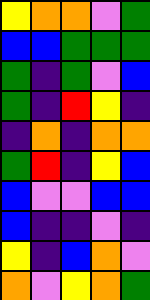[["yellow", "orange", "orange", "violet", "green"], ["blue", "blue", "green", "green", "green"], ["green", "indigo", "green", "violet", "blue"], ["green", "indigo", "red", "yellow", "indigo"], ["indigo", "orange", "indigo", "orange", "orange"], ["green", "red", "indigo", "yellow", "blue"], ["blue", "violet", "violet", "blue", "blue"], ["blue", "indigo", "indigo", "violet", "indigo"], ["yellow", "indigo", "blue", "orange", "violet"], ["orange", "violet", "yellow", "orange", "green"]]